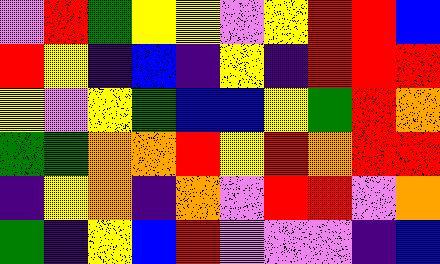[["violet", "red", "green", "yellow", "yellow", "violet", "yellow", "red", "red", "blue"], ["red", "yellow", "indigo", "blue", "indigo", "yellow", "indigo", "red", "red", "red"], ["yellow", "violet", "yellow", "green", "blue", "blue", "yellow", "green", "red", "orange"], ["green", "green", "orange", "orange", "red", "yellow", "red", "orange", "red", "red"], ["indigo", "yellow", "orange", "indigo", "orange", "violet", "red", "red", "violet", "orange"], ["green", "indigo", "yellow", "blue", "red", "violet", "violet", "violet", "indigo", "blue"]]